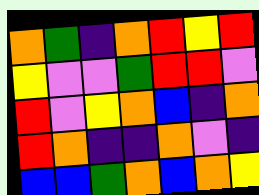[["orange", "green", "indigo", "orange", "red", "yellow", "red"], ["yellow", "violet", "violet", "green", "red", "red", "violet"], ["red", "violet", "yellow", "orange", "blue", "indigo", "orange"], ["red", "orange", "indigo", "indigo", "orange", "violet", "indigo"], ["blue", "blue", "green", "orange", "blue", "orange", "yellow"]]